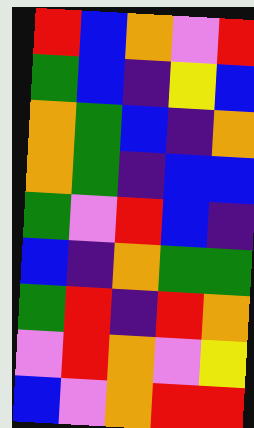[["red", "blue", "orange", "violet", "red"], ["green", "blue", "indigo", "yellow", "blue"], ["orange", "green", "blue", "indigo", "orange"], ["orange", "green", "indigo", "blue", "blue"], ["green", "violet", "red", "blue", "indigo"], ["blue", "indigo", "orange", "green", "green"], ["green", "red", "indigo", "red", "orange"], ["violet", "red", "orange", "violet", "yellow"], ["blue", "violet", "orange", "red", "red"]]